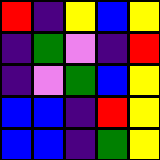[["red", "indigo", "yellow", "blue", "yellow"], ["indigo", "green", "violet", "indigo", "red"], ["indigo", "violet", "green", "blue", "yellow"], ["blue", "blue", "indigo", "red", "yellow"], ["blue", "blue", "indigo", "green", "yellow"]]